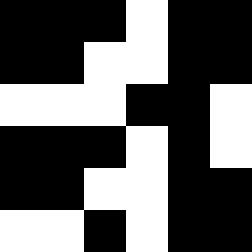[["black", "black", "black", "white", "black", "black"], ["black", "black", "white", "white", "black", "black"], ["white", "white", "white", "black", "black", "white"], ["black", "black", "black", "white", "black", "white"], ["black", "black", "white", "white", "black", "black"], ["white", "white", "black", "white", "black", "black"]]